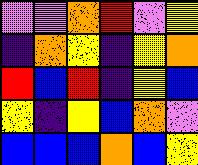[["violet", "violet", "orange", "red", "violet", "yellow"], ["indigo", "orange", "yellow", "indigo", "yellow", "orange"], ["red", "blue", "red", "indigo", "yellow", "blue"], ["yellow", "indigo", "yellow", "blue", "orange", "violet"], ["blue", "blue", "blue", "orange", "blue", "yellow"]]